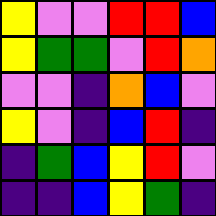[["yellow", "violet", "violet", "red", "red", "blue"], ["yellow", "green", "green", "violet", "red", "orange"], ["violet", "violet", "indigo", "orange", "blue", "violet"], ["yellow", "violet", "indigo", "blue", "red", "indigo"], ["indigo", "green", "blue", "yellow", "red", "violet"], ["indigo", "indigo", "blue", "yellow", "green", "indigo"]]